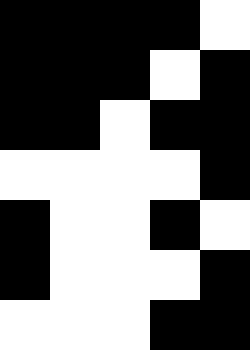[["black", "black", "black", "black", "white"], ["black", "black", "black", "white", "black"], ["black", "black", "white", "black", "black"], ["white", "white", "white", "white", "black"], ["black", "white", "white", "black", "white"], ["black", "white", "white", "white", "black"], ["white", "white", "white", "black", "black"]]